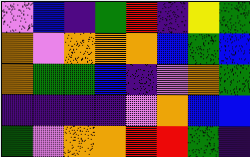[["violet", "blue", "indigo", "green", "red", "indigo", "yellow", "green"], ["orange", "violet", "orange", "orange", "orange", "blue", "green", "blue"], ["orange", "green", "green", "blue", "indigo", "violet", "orange", "green"], ["indigo", "indigo", "indigo", "indigo", "violet", "orange", "blue", "blue"], ["green", "violet", "orange", "orange", "red", "red", "green", "indigo"]]